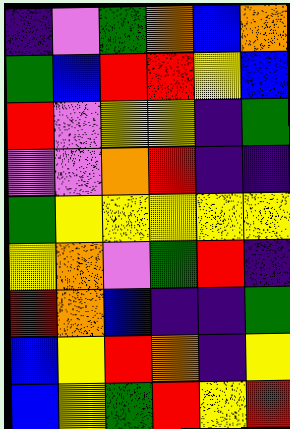[["indigo", "violet", "green", "orange", "blue", "orange"], ["green", "blue", "red", "red", "yellow", "blue"], ["red", "violet", "yellow", "yellow", "indigo", "green"], ["violet", "violet", "orange", "red", "indigo", "indigo"], ["green", "yellow", "yellow", "yellow", "yellow", "yellow"], ["yellow", "orange", "violet", "green", "red", "indigo"], ["red", "orange", "blue", "indigo", "indigo", "green"], ["blue", "yellow", "red", "orange", "indigo", "yellow"], ["blue", "yellow", "green", "red", "yellow", "red"]]